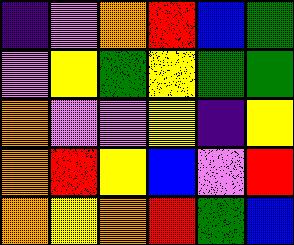[["indigo", "violet", "orange", "red", "blue", "green"], ["violet", "yellow", "green", "yellow", "green", "green"], ["orange", "violet", "violet", "yellow", "indigo", "yellow"], ["orange", "red", "yellow", "blue", "violet", "red"], ["orange", "yellow", "orange", "red", "green", "blue"]]